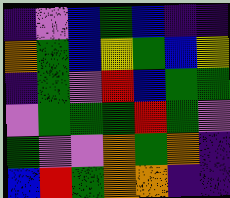[["indigo", "violet", "blue", "green", "blue", "indigo", "indigo"], ["orange", "green", "blue", "yellow", "green", "blue", "yellow"], ["indigo", "green", "violet", "red", "blue", "green", "green"], ["violet", "green", "green", "green", "red", "green", "violet"], ["green", "violet", "violet", "orange", "green", "orange", "indigo"], ["blue", "red", "green", "orange", "orange", "indigo", "indigo"]]